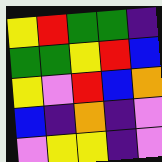[["yellow", "red", "green", "green", "indigo"], ["green", "green", "yellow", "red", "blue"], ["yellow", "violet", "red", "blue", "orange"], ["blue", "indigo", "orange", "indigo", "violet"], ["violet", "yellow", "yellow", "indigo", "violet"]]